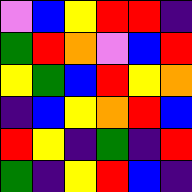[["violet", "blue", "yellow", "red", "red", "indigo"], ["green", "red", "orange", "violet", "blue", "red"], ["yellow", "green", "blue", "red", "yellow", "orange"], ["indigo", "blue", "yellow", "orange", "red", "blue"], ["red", "yellow", "indigo", "green", "indigo", "red"], ["green", "indigo", "yellow", "red", "blue", "indigo"]]